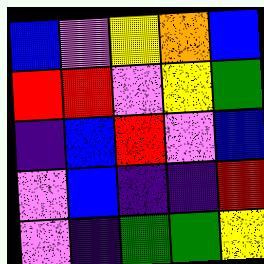[["blue", "violet", "yellow", "orange", "blue"], ["red", "red", "violet", "yellow", "green"], ["indigo", "blue", "red", "violet", "blue"], ["violet", "blue", "indigo", "indigo", "red"], ["violet", "indigo", "green", "green", "yellow"]]